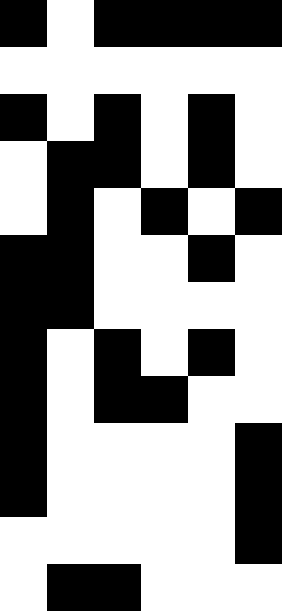[["black", "white", "black", "black", "black", "black"], ["white", "white", "white", "white", "white", "white"], ["black", "white", "black", "white", "black", "white"], ["white", "black", "black", "white", "black", "white"], ["white", "black", "white", "black", "white", "black"], ["black", "black", "white", "white", "black", "white"], ["black", "black", "white", "white", "white", "white"], ["black", "white", "black", "white", "black", "white"], ["black", "white", "black", "black", "white", "white"], ["black", "white", "white", "white", "white", "black"], ["black", "white", "white", "white", "white", "black"], ["white", "white", "white", "white", "white", "black"], ["white", "black", "black", "white", "white", "white"]]